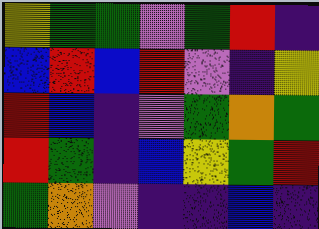[["yellow", "green", "green", "violet", "green", "red", "indigo"], ["blue", "red", "blue", "red", "violet", "indigo", "yellow"], ["red", "blue", "indigo", "violet", "green", "orange", "green"], ["red", "green", "indigo", "blue", "yellow", "green", "red"], ["green", "orange", "violet", "indigo", "indigo", "blue", "indigo"]]